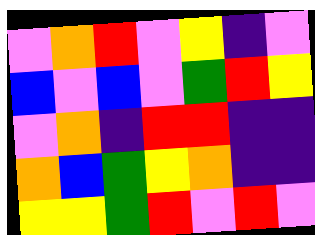[["violet", "orange", "red", "violet", "yellow", "indigo", "violet"], ["blue", "violet", "blue", "violet", "green", "red", "yellow"], ["violet", "orange", "indigo", "red", "red", "indigo", "indigo"], ["orange", "blue", "green", "yellow", "orange", "indigo", "indigo"], ["yellow", "yellow", "green", "red", "violet", "red", "violet"]]